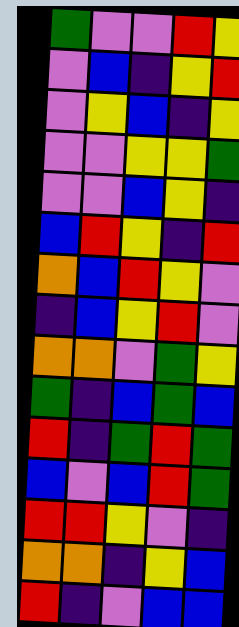[["green", "violet", "violet", "red", "yellow"], ["violet", "blue", "indigo", "yellow", "red"], ["violet", "yellow", "blue", "indigo", "yellow"], ["violet", "violet", "yellow", "yellow", "green"], ["violet", "violet", "blue", "yellow", "indigo"], ["blue", "red", "yellow", "indigo", "red"], ["orange", "blue", "red", "yellow", "violet"], ["indigo", "blue", "yellow", "red", "violet"], ["orange", "orange", "violet", "green", "yellow"], ["green", "indigo", "blue", "green", "blue"], ["red", "indigo", "green", "red", "green"], ["blue", "violet", "blue", "red", "green"], ["red", "red", "yellow", "violet", "indigo"], ["orange", "orange", "indigo", "yellow", "blue"], ["red", "indigo", "violet", "blue", "blue"]]